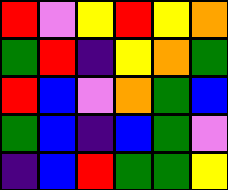[["red", "violet", "yellow", "red", "yellow", "orange"], ["green", "red", "indigo", "yellow", "orange", "green"], ["red", "blue", "violet", "orange", "green", "blue"], ["green", "blue", "indigo", "blue", "green", "violet"], ["indigo", "blue", "red", "green", "green", "yellow"]]